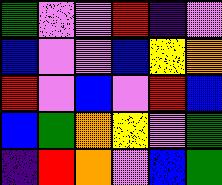[["green", "violet", "violet", "red", "indigo", "violet"], ["blue", "violet", "violet", "blue", "yellow", "orange"], ["red", "violet", "blue", "violet", "red", "blue"], ["blue", "green", "orange", "yellow", "violet", "green"], ["indigo", "red", "orange", "violet", "blue", "green"]]